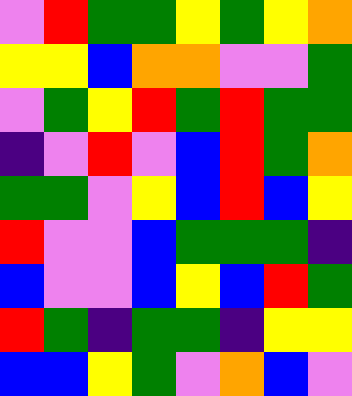[["violet", "red", "green", "green", "yellow", "green", "yellow", "orange"], ["yellow", "yellow", "blue", "orange", "orange", "violet", "violet", "green"], ["violet", "green", "yellow", "red", "green", "red", "green", "green"], ["indigo", "violet", "red", "violet", "blue", "red", "green", "orange"], ["green", "green", "violet", "yellow", "blue", "red", "blue", "yellow"], ["red", "violet", "violet", "blue", "green", "green", "green", "indigo"], ["blue", "violet", "violet", "blue", "yellow", "blue", "red", "green"], ["red", "green", "indigo", "green", "green", "indigo", "yellow", "yellow"], ["blue", "blue", "yellow", "green", "violet", "orange", "blue", "violet"]]